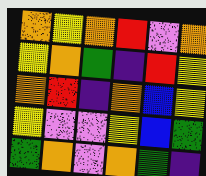[["orange", "yellow", "orange", "red", "violet", "orange"], ["yellow", "orange", "green", "indigo", "red", "yellow"], ["orange", "red", "indigo", "orange", "blue", "yellow"], ["yellow", "violet", "violet", "yellow", "blue", "green"], ["green", "orange", "violet", "orange", "green", "indigo"]]